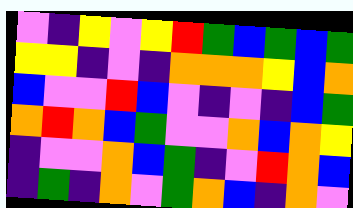[["violet", "indigo", "yellow", "violet", "yellow", "red", "green", "blue", "green", "blue", "green"], ["yellow", "yellow", "indigo", "violet", "indigo", "orange", "orange", "orange", "yellow", "blue", "orange"], ["blue", "violet", "violet", "red", "blue", "violet", "indigo", "violet", "indigo", "blue", "green"], ["orange", "red", "orange", "blue", "green", "violet", "violet", "orange", "blue", "orange", "yellow"], ["indigo", "violet", "violet", "orange", "blue", "green", "indigo", "violet", "red", "orange", "blue"], ["indigo", "green", "indigo", "orange", "violet", "green", "orange", "blue", "indigo", "orange", "violet"]]